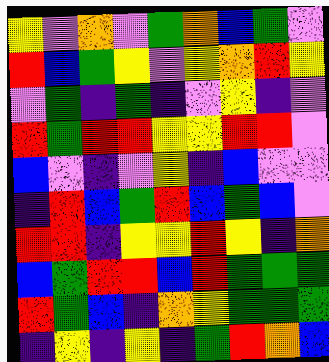[["yellow", "violet", "orange", "violet", "green", "orange", "blue", "green", "violet"], ["red", "blue", "green", "yellow", "violet", "yellow", "orange", "red", "yellow"], ["violet", "green", "indigo", "green", "indigo", "violet", "yellow", "indigo", "violet"], ["red", "green", "red", "red", "yellow", "yellow", "red", "red", "violet"], ["blue", "violet", "indigo", "violet", "yellow", "indigo", "blue", "violet", "violet"], ["indigo", "red", "blue", "green", "red", "blue", "green", "blue", "violet"], ["red", "red", "indigo", "yellow", "yellow", "red", "yellow", "indigo", "orange"], ["blue", "green", "red", "red", "blue", "red", "green", "green", "green"], ["red", "green", "blue", "indigo", "orange", "yellow", "green", "green", "green"], ["indigo", "yellow", "indigo", "yellow", "indigo", "green", "red", "orange", "blue"]]